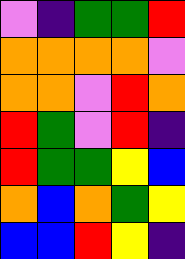[["violet", "indigo", "green", "green", "red"], ["orange", "orange", "orange", "orange", "violet"], ["orange", "orange", "violet", "red", "orange"], ["red", "green", "violet", "red", "indigo"], ["red", "green", "green", "yellow", "blue"], ["orange", "blue", "orange", "green", "yellow"], ["blue", "blue", "red", "yellow", "indigo"]]